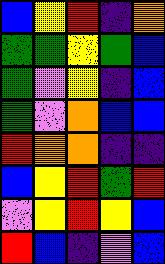[["blue", "yellow", "red", "indigo", "orange"], ["green", "green", "yellow", "green", "blue"], ["green", "violet", "yellow", "indigo", "blue"], ["green", "violet", "orange", "blue", "blue"], ["red", "orange", "orange", "indigo", "indigo"], ["blue", "yellow", "red", "green", "red"], ["violet", "yellow", "red", "yellow", "blue"], ["red", "blue", "indigo", "violet", "blue"]]